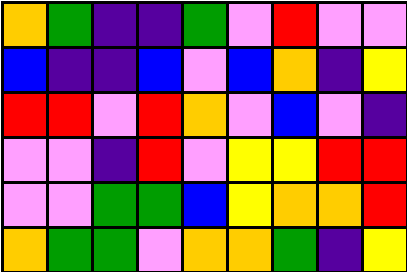[["orange", "green", "indigo", "indigo", "green", "violet", "red", "violet", "violet"], ["blue", "indigo", "indigo", "blue", "violet", "blue", "orange", "indigo", "yellow"], ["red", "red", "violet", "red", "orange", "violet", "blue", "violet", "indigo"], ["violet", "violet", "indigo", "red", "violet", "yellow", "yellow", "red", "red"], ["violet", "violet", "green", "green", "blue", "yellow", "orange", "orange", "red"], ["orange", "green", "green", "violet", "orange", "orange", "green", "indigo", "yellow"]]